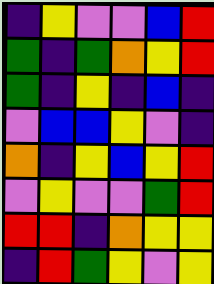[["indigo", "yellow", "violet", "violet", "blue", "red"], ["green", "indigo", "green", "orange", "yellow", "red"], ["green", "indigo", "yellow", "indigo", "blue", "indigo"], ["violet", "blue", "blue", "yellow", "violet", "indigo"], ["orange", "indigo", "yellow", "blue", "yellow", "red"], ["violet", "yellow", "violet", "violet", "green", "red"], ["red", "red", "indigo", "orange", "yellow", "yellow"], ["indigo", "red", "green", "yellow", "violet", "yellow"]]